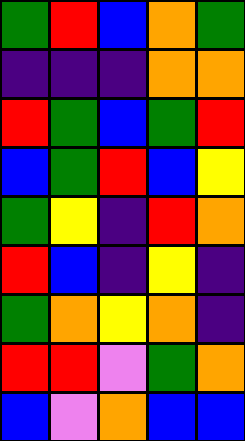[["green", "red", "blue", "orange", "green"], ["indigo", "indigo", "indigo", "orange", "orange"], ["red", "green", "blue", "green", "red"], ["blue", "green", "red", "blue", "yellow"], ["green", "yellow", "indigo", "red", "orange"], ["red", "blue", "indigo", "yellow", "indigo"], ["green", "orange", "yellow", "orange", "indigo"], ["red", "red", "violet", "green", "orange"], ["blue", "violet", "orange", "blue", "blue"]]